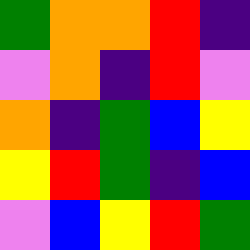[["green", "orange", "orange", "red", "indigo"], ["violet", "orange", "indigo", "red", "violet"], ["orange", "indigo", "green", "blue", "yellow"], ["yellow", "red", "green", "indigo", "blue"], ["violet", "blue", "yellow", "red", "green"]]